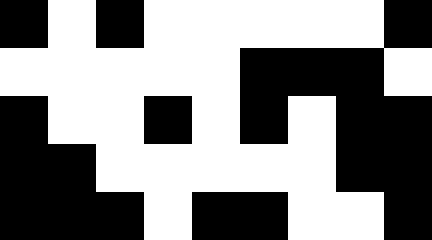[["black", "white", "black", "white", "white", "white", "white", "white", "black"], ["white", "white", "white", "white", "white", "black", "black", "black", "white"], ["black", "white", "white", "black", "white", "black", "white", "black", "black"], ["black", "black", "white", "white", "white", "white", "white", "black", "black"], ["black", "black", "black", "white", "black", "black", "white", "white", "black"]]